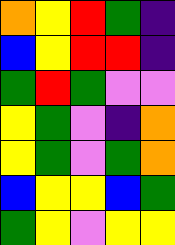[["orange", "yellow", "red", "green", "indigo"], ["blue", "yellow", "red", "red", "indigo"], ["green", "red", "green", "violet", "violet"], ["yellow", "green", "violet", "indigo", "orange"], ["yellow", "green", "violet", "green", "orange"], ["blue", "yellow", "yellow", "blue", "green"], ["green", "yellow", "violet", "yellow", "yellow"]]